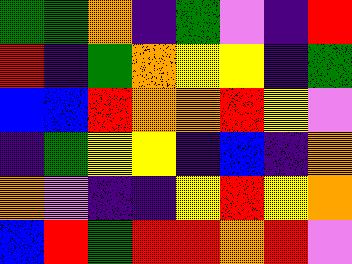[["green", "green", "orange", "indigo", "green", "violet", "indigo", "red"], ["red", "indigo", "green", "orange", "yellow", "yellow", "indigo", "green"], ["blue", "blue", "red", "orange", "orange", "red", "yellow", "violet"], ["indigo", "green", "yellow", "yellow", "indigo", "blue", "indigo", "orange"], ["orange", "violet", "indigo", "indigo", "yellow", "red", "yellow", "orange"], ["blue", "red", "green", "red", "red", "orange", "red", "violet"]]